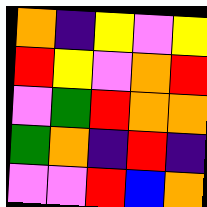[["orange", "indigo", "yellow", "violet", "yellow"], ["red", "yellow", "violet", "orange", "red"], ["violet", "green", "red", "orange", "orange"], ["green", "orange", "indigo", "red", "indigo"], ["violet", "violet", "red", "blue", "orange"]]